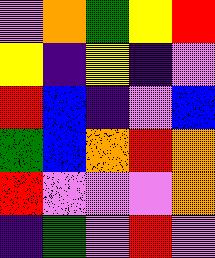[["violet", "orange", "green", "yellow", "red"], ["yellow", "indigo", "yellow", "indigo", "violet"], ["red", "blue", "indigo", "violet", "blue"], ["green", "blue", "orange", "red", "orange"], ["red", "violet", "violet", "violet", "orange"], ["indigo", "green", "violet", "red", "violet"]]